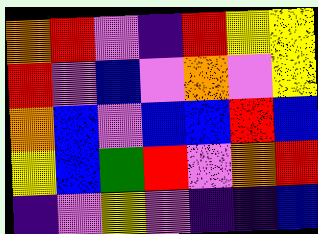[["orange", "red", "violet", "indigo", "red", "yellow", "yellow"], ["red", "violet", "blue", "violet", "orange", "violet", "yellow"], ["orange", "blue", "violet", "blue", "blue", "red", "blue"], ["yellow", "blue", "green", "red", "violet", "orange", "red"], ["indigo", "violet", "yellow", "violet", "indigo", "indigo", "blue"]]